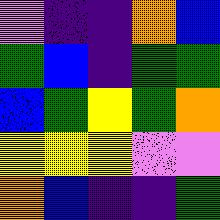[["violet", "indigo", "indigo", "orange", "blue"], ["green", "blue", "indigo", "green", "green"], ["blue", "green", "yellow", "green", "orange"], ["yellow", "yellow", "yellow", "violet", "violet"], ["orange", "blue", "indigo", "indigo", "green"]]